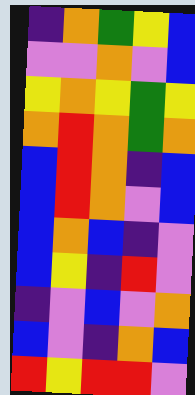[["indigo", "orange", "green", "yellow", "blue"], ["violet", "violet", "orange", "violet", "blue"], ["yellow", "orange", "yellow", "green", "yellow"], ["orange", "red", "orange", "green", "orange"], ["blue", "red", "orange", "indigo", "blue"], ["blue", "red", "orange", "violet", "blue"], ["blue", "orange", "blue", "indigo", "violet"], ["blue", "yellow", "indigo", "red", "violet"], ["indigo", "violet", "blue", "violet", "orange"], ["blue", "violet", "indigo", "orange", "blue"], ["red", "yellow", "red", "red", "violet"]]